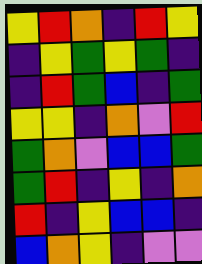[["yellow", "red", "orange", "indigo", "red", "yellow"], ["indigo", "yellow", "green", "yellow", "green", "indigo"], ["indigo", "red", "green", "blue", "indigo", "green"], ["yellow", "yellow", "indigo", "orange", "violet", "red"], ["green", "orange", "violet", "blue", "blue", "green"], ["green", "red", "indigo", "yellow", "indigo", "orange"], ["red", "indigo", "yellow", "blue", "blue", "indigo"], ["blue", "orange", "yellow", "indigo", "violet", "violet"]]